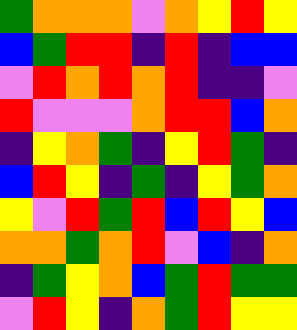[["green", "orange", "orange", "orange", "violet", "orange", "yellow", "red", "yellow"], ["blue", "green", "red", "red", "indigo", "red", "indigo", "blue", "blue"], ["violet", "red", "orange", "red", "orange", "red", "indigo", "indigo", "violet"], ["red", "violet", "violet", "violet", "orange", "red", "red", "blue", "orange"], ["indigo", "yellow", "orange", "green", "indigo", "yellow", "red", "green", "indigo"], ["blue", "red", "yellow", "indigo", "green", "indigo", "yellow", "green", "orange"], ["yellow", "violet", "red", "green", "red", "blue", "red", "yellow", "blue"], ["orange", "orange", "green", "orange", "red", "violet", "blue", "indigo", "orange"], ["indigo", "green", "yellow", "orange", "blue", "green", "red", "green", "green"], ["violet", "red", "yellow", "indigo", "orange", "green", "red", "yellow", "yellow"]]